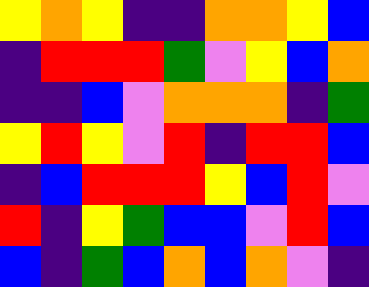[["yellow", "orange", "yellow", "indigo", "indigo", "orange", "orange", "yellow", "blue"], ["indigo", "red", "red", "red", "green", "violet", "yellow", "blue", "orange"], ["indigo", "indigo", "blue", "violet", "orange", "orange", "orange", "indigo", "green"], ["yellow", "red", "yellow", "violet", "red", "indigo", "red", "red", "blue"], ["indigo", "blue", "red", "red", "red", "yellow", "blue", "red", "violet"], ["red", "indigo", "yellow", "green", "blue", "blue", "violet", "red", "blue"], ["blue", "indigo", "green", "blue", "orange", "blue", "orange", "violet", "indigo"]]